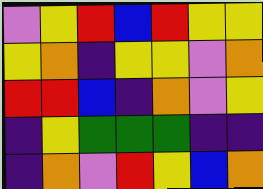[["violet", "yellow", "red", "blue", "red", "yellow", "yellow"], ["yellow", "orange", "indigo", "yellow", "yellow", "violet", "orange"], ["red", "red", "blue", "indigo", "orange", "violet", "yellow"], ["indigo", "yellow", "green", "green", "green", "indigo", "indigo"], ["indigo", "orange", "violet", "red", "yellow", "blue", "orange"]]